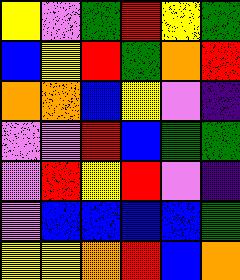[["yellow", "violet", "green", "red", "yellow", "green"], ["blue", "yellow", "red", "green", "orange", "red"], ["orange", "orange", "blue", "yellow", "violet", "indigo"], ["violet", "violet", "red", "blue", "green", "green"], ["violet", "red", "yellow", "red", "violet", "indigo"], ["violet", "blue", "blue", "blue", "blue", "green"], ["yellow", "yellow", "orange", "red", "blue", "orange"]]